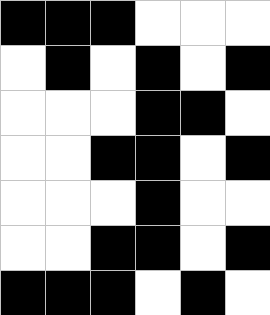[["black", "black", "black", "white", "white", "white"], ["white", "black", "white", "black", "white", "black"], ["white", "white", "white", "black", "black", "white"], ["white", "white", "black", "black", "white", "black"], ["white", "white", "white", "black", "white", "white"], ["white", "white", "black", "black", "white", "black"], ["black", "black", "black", "white", "black", "white"]]